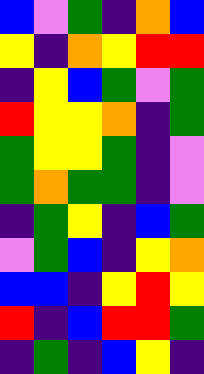[["blue", "violet", "green", "indigo", "orange", "blue"], ["yellow", "indigo", "orange", "yellow", "red", "red"], ["indigo", "yellow", "blue", "green", "violet", "green"], ["red", "yellow", "yellow", "orange", "indigo", "green"], ["green", "yellow", "yellow", "green", "indigo", "violet"], ["green", "orange", "green", "green", "indigo", "violet"], ["indigo", "green", "yellow", "indigo", "blue", "green"], ["violet", "green", "blue", "indigo", "yellow", "orange"], ["blue", "blue", "indigo", "yellow", "red", "yellow"], ["red", "indigo", "blue", "red", "red", "green"], ["indigo", "green", "indigo", "blue", "yellow", "indigo"]]